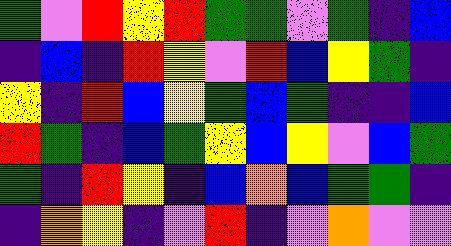[["green", "violet", "red", "yellow", "red", "green", "green", "violet", "green", "indigo", "blue"], ["indigo", "blue", "indigo", "red", "yellow", "violet", "red", "blue", "yellow", "green", "indigo"], ["yellow", "indigo", "red", "blue", "yellow", "green", "blue", "green", "indigo", "indigo", "blue"], ["red", "green", "indigo", "blue", "green", "yellow", "blue", "yellow", "violet", "blue", "green"], ["green", "indigo", "red", "yellow", "indigo", "blue", "orange", "blue", "green", "green", "indigo"], ["indigo", "orange", "yellow", "indigo", "violet", "red", "indigo", "violet", "orange", "violet", "violet"]]